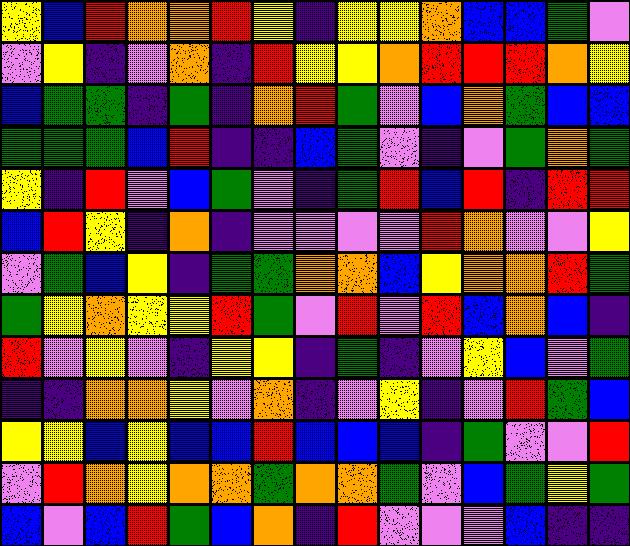[["yellow", "blue", "red", "orange", "orange", "red", "yellow", "indigo", "yellow", "yellow", "orange", "blue", "blue", "green", "violet"], ["violet", "yellow", "indigo", "violet", "orange", "indigo", "red", "yellow", "yellow", "orange", "red", "red", "red", "orange", "yellow"], ["blue", "green", "green", "indigo", "green", "indigo", "orange", "red", "green", "violet", "blue", "orange", "green", "blue", "blue"], ["green", "green", "green", "blue", "red", "indigo", "indigo", "blue", "green", "violet", "indigo", "violet", "green", "orange", "green"], ["yellow", "indigo", "red", "violet", "blue", "green", "violet", "indigo", "green", "red", "blue", "red", "indigo", "red", "red"], ["blue", "red", "yellow", "indigo", "orange", "indigo", "violet", "violet", "violet", "violet", "red", "orange", "violet", "violet", "yellow"], ["violet", "green", "blue", "yellow", "indigo", "green", "green", "orange", "orange", "blue", "yellow", "orange", "orange", "red", "green"], ["green", "yellow", "orange", "yellow", "yellow", "red", "green", "violet", "red", "violet", "red", "blue", "orange", "blue", "indigo"], ["red", "violet", "yellow", "violet", "indigo", "yellow", "yellow", "indigo", "green", "indigo", "violet", "yellow", "blue", "violet", "green"], ["indigo", "indigo", "orange", "orange", "yellow", "violet", "orange", "indigo", "violet", "yellow", "indigo", "violet", "red", "green", "blue"], ["yellow", "yellow", "blue", "yellow", "blue", "blue", "red", "blue", "blue", "blue", "indigo", "green", "violet", "violet", "red"], ["violet", "red", "orange", "yellow", "orange", "orange", "green", "orange", "orange", "green", "violet", "blue", "green", "yellow", "green"], ["blue", "violet", "blue", "red", "green", "blue", "orange", "indigo", "red", "violet", "violet", "violet", "blue", "indigo", "indigo"]]